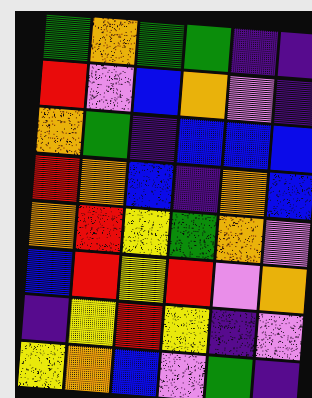[["green", "orange", "green", "green", "indigo", "indigo"], ["red", "violet", "blue", "orange", "violet", "indigo"], ["orange", "green", "indigo", "blue", "blue", "blue"], ["red", "orange", "blue", "indigo", "orange", "blue"], ["orange", "red", "yellow", "green", "orange", "violet"], ["blue", "red", "yellow", "red", "violet", "orange"], ["indigo", "yellow", "red", "yellow", "indigo", "violet"], ["yellow", "orange", "blue", "violet", "green", "indigo"]]